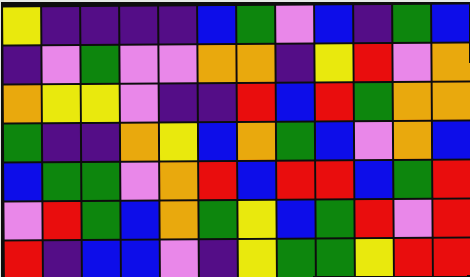[["yellow", "indigo", "indigo", "indigo", "indigo", "blue", "green", "violet", "blue", "indigo", "green", "blue"], ["indigo", "violet", "green", "violet", "violet", "orange", "orange", "indigo", "yellow", "red", "violet", "orange"], ["orange", "yellow", "yellow", "violet", "indigo", "indigo", "red", "blue", "red", "green", "orange", "orange"], ["green", "indigo", "indigo", "orange", "yellow", "blue", "orange", "green", "blue", "violet", "orange", "blue"], ["blue", "green", "green", "violet", "orange", "red", "blue", "red", "red", "blue", "green", "red"], ["violet", "red", "green", "blue", "orange", "green", "yellow", "blue", "green", "red", "violet", "red"], ["red", "indigo", "blue", "blue", "violet", "indigo", "yellow", "green", "green", "yellow", "red", "red"]]